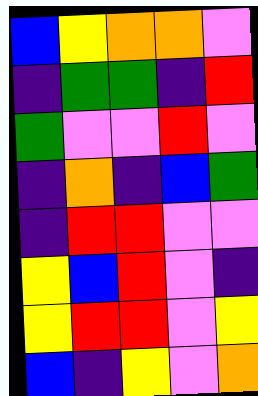[["blue", "yellow", "orange", "orange", "violet"], ["indigo", "green", "green", "indigo", "red"], ["green", "violet", "violet", "red", "violet"], ["indigo", "orange", "indigo", "blue", "green"], ["indigo", "red", "red", "violet", "violet"], ["yellow", "blue", "red", "violet", "indigo"], ["yellow", "red", "red", "violet", "yellow"], ["blue", "indigo", "yellow", "violet", "orange"]]